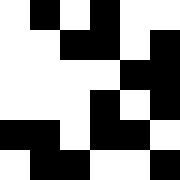[["white", "black", "white", "black", "white", "white"], ["white", "white", "black", "black", "white", "black"], ["white", "white", "white", "white", "black", "black"], ["white", "white", "white", "black", "white", "black"], ["black", "black", "white", "black", "black", "white"], ["white", "black", "black", "white", "white", "black"]]